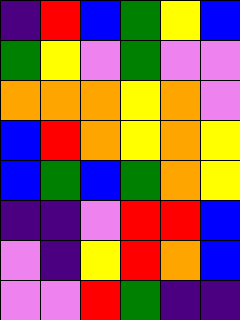[["indigo", "red", "blue", "green", "yellow", "blue"], ["green", "yellow", "violet", "green", "violet", "violet"], ["orange", "orange", "orange", "yellow", "orange", "violet"], ["blue", "red", "orange", "yellow", "orange", "yellow"], ["blue", "green", "blue", "green", "orange", "yellow"], ["indigo", "indigo", "violet", "red", "red", "blue"], ["violet", "indigo", "yellow", "red", "orange", "blue"], ["violet", "violet", "red", "green", "indigo", "indigo"]]